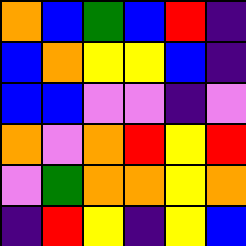[["orange", "blue", "green", "blue", "red", "indigo"], ["blue", "orange", "yellow", "yellow", "blue", "indigo"], ["blue", "blue", "violet", "violet", "indigo", "violet"], ["orange", "violet", "orange", "red", "yellow", "red"], ["violet", "green", "orange", "orange", "yellow", "orange"], ["indigo", "red", "yellow", "indigo", "yellow", "blue"]]